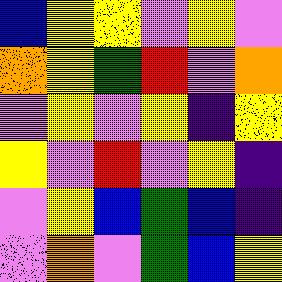[["blue", "yellow", "yellow", "violet", "yellow", "violet"], ["orange", "yellow", "green", "red", "violet", "orange"], ["violet", "yellow", "violet", "yellow", "indigo", "yellow"], ["yellow", "violet", "red", "violet", "yellow", "indigo"], ["violet", "yellow", "blue", "green", "blue", "indigo"], ["violet", "orange", "violet", "green", "blue", "yellow"]]